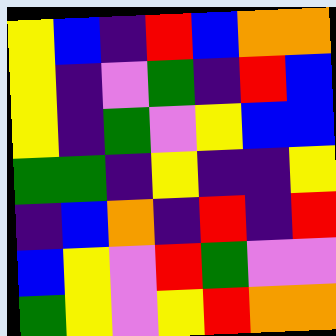[["yellow", "blue", "indigo", "red", "blue", "orange", "orange"], ["yellow", "indigo", "violet", "green", "indigo", "red", "blue"], ["yellow", "indigo", "green", "violet", "yellow", "blue", "blue"], ["green", "green", "indigo", "yellow", "indigo", "indigo", "yellow"], ["indigo", "blue", "orange", "indigo", "red", "indigo", "red"], ["blue", "yellow", "violet", "red", "green", "violet", "violet"], ["green", "yellow", "violet", "yellow", "red", "orange", "orange"]]